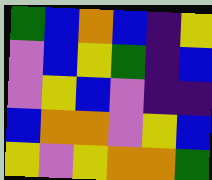[["green", "blue", "orange", "blue", "indigo", "yellow"], ["violet", "blue", "yellow", "green", "indigo", "blue"], ["violet", "yellow", "blue", "violet", "indigo", "indigo"], ["blue", "orange", "orange", "violet", "yellow", "blue"], ["yellow", "violet", "yellow", "orange", "orange", "green"]]